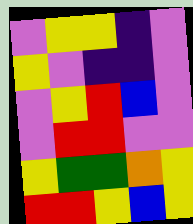[["violet", "yellow", "yellow", "indigo", "violet"], ["yellow", "violet", "indigo", "indigo", "violet"], ["violet", "yellow", "red", "blue", "violet"], ["violet", "red", "red", "violet", "violet"], ["yellow", "green", "green", "orange", "yellow"], ["red", "red", "yellow", "blue", "yellow"]]